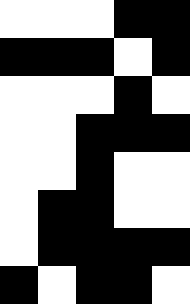[["white", "white", "white", "black", "black"], ["black", "black", "black", "white", "black"], ["white", "white", "white", "black", "white"], ["white", "white", "black", "black", "black"], ["white", "white", "black", "white", "white"], ["white", "black", "black", "white", "white"], ["white", "black", "black", "black", "black"], ["black", "white", "black", "black", "white"]]